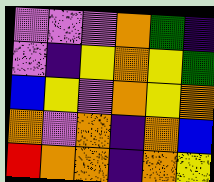[["violet", "violet", "violet", "orange", "green", "indigo"], ["violet", "indigo", "yellow", "orange", "yellow", "green"], ["blue", "yellow", "violet", "orange", "yellow", "orange"], ["orange", "violet", "orange", "indigo", "orange", "blue"], ["red", "orange", "orange", "indigo", "orange", "yellow"]]